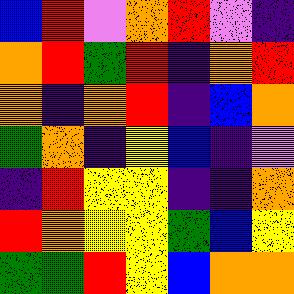[["blue", "red", "violet", "orange", "red", "violet", "indigo"], ["orange", "red", "green", "red", "indigo", "orange", "red"], ["orange", "indigo", "orange", "red", "indigo", "blue", "orange"], ["green", "orange", "indigo", "yellow", "blue", "indigo", "violet"], ["indigo", "red", "yellow", "yellow", "indigo", "indigo", "orange"], ["red", "orange", "yellow", "yellow", "green", "blue", "yellow"], ["green", "green", "red", "yellow", "blue", "orange", "orange"]]